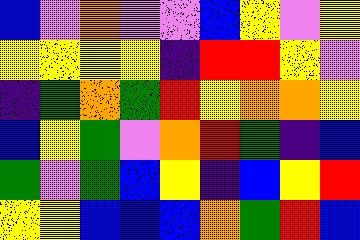[["blue", "violet", "orange", "violet", "violet", "blue", "yellow", "violet", "yellow"], ["yellow", "yellow", "yellow", "yellow", "indigo", "red", "red", "yellow", "violet"], ["indigo", "green", "orange", "green", "red", "yellow", "orange", "orange", "yellow"], ["blue", "yellow", "green", "violet", "orange", "red", "green", "indigo", "blue"], ["green", "violet", "green", "blue", "yellow", "indigo", "blue", "yellow", "red"], ["yellow", "yellow", "blue", "blue", "blue", "orange", "green", "red", "blue"]]